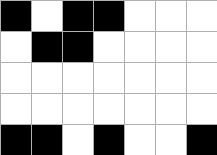[["black", "white", "black", "black", "white", "white", "white"], ["white", "black", "black", "white", "white", "white", "white"], ["white", "white", "white", "white", "white", "white", "white"], ["white", "white", "white", "white", "white", "white", "white"], ["black", "black", "white", "black", "white", "white", "black"]]